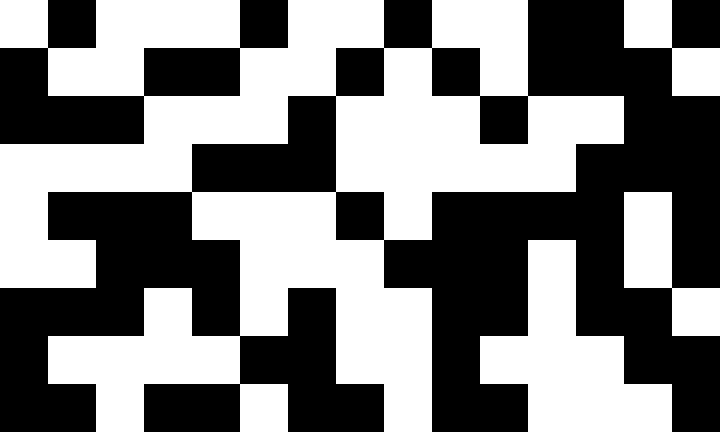[["white", "black", "white", "white", "white", "black", "white", "white", "black", "white", "white", "black", "black", "white", "black"], ["black", "white", "white", "black", "black", "white", "white", "black", "white", "black", "white", "black", "black", "black", "white"], ["black", "black", "black", "white", "white", "white", "black", "white", "white", "white", "black", "white", "white", "black", "black"], ["white", "white", "white", "white", "black", "black", "black", "white", "white", "white", "white", "white", "black", "black", "black"], ["white", "black", "black", "black", "white", "white", "white", "black", "white", "black", "black", "black", "black", "white", "black"], ["white", "white", "black", "black", "black", "white", "white", "white", "black", "black", "black", "white", "black", "white", "black"], ["black", "black", "black", "white", "black", "white", "black", "white", "white", "black", "black", "white", "black", "black", "white"], ["black", "white", "white", "white", "white", "black", "black", "white", "white", "black", "white", "white", "white", "black", "black"], ["black", "black", "white", "black", "black", "white", "black", "black", "white", "black", "black", "white", "white", "white", "black"]]